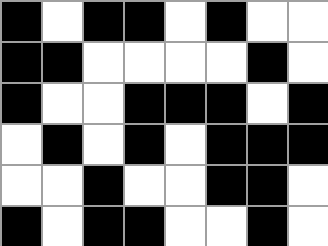[["black", "white", "black", "black", "white", "black", "white", "white"], ["black", "black", "white", "white", "white", "white", "black", "white"], ["black", "white", "white", "black", "black", "black", "white", "black"], ["white", "black", "white", "black", "white", "black", "black", "black"], ["white", "white", "black", "white", "white", "black", "black", "white"], ["black", "white", "black", "black", "white", "white", "black", "white"]]